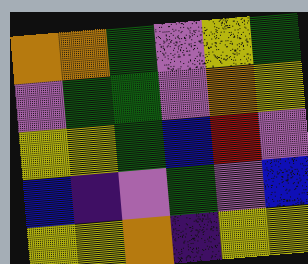[["orange", "orange", "green", "violet", "yellow", "green"], ["violet", "green", "green", "violet", "orange", "yellow"], ["yellow", "yellow", "green", "blue", "red", "violet"], ["blue", "indigo", "violet", "green", "violet", "blue"], ["yellow", "yellow", "orange", "indigo", "yellow", "yellow"]]